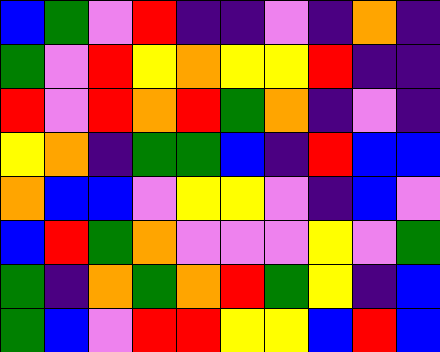[["blue", "green", "violet", "red", "indigo", "indigo", "violet", "indigo", "orange", "indigo"], ["green", "violet", "red", "yellow", "orange", "yellow", "yellow", "red", "indigo", "indigo"], ["red", "violet", "red", "orange", "red", "green", "orange", "indigo", "violet", "indigo"], ["yellow", "orange", "indigo", "green", "green", "blue", "indigo", "red", "blue", "blue"], ["orange", "blue", "blue", "violet", "yellow", "yellow", "violet", "indigo", "blue", "violet"], ["blue", "red", "green", "orange", "violet", "violet", "violet", "yellow", "violet", "green"], ["green", "indigo", "orange", "green", "orange", "red", "green", "yellow", "indigo", "blue"], ["green", "blue", "violet", "red", "red", "yellow", "yellow", "blue", "red", "blue"]]